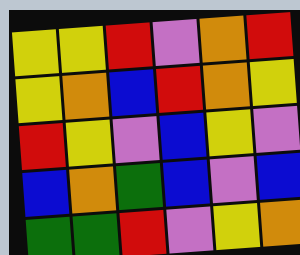[["yellow", "yellow", "red", "violet", "orange", "red"], ["yellow", "orange", "blue", "red", "orange", "yellow"], ["red", "yellow", "violet", "blue", "yellow", "violet"], ["blue", "orange", "green", "blue", "violet", "blue"], ["green", "green", "red", "violet", "yellow", "orange"]]